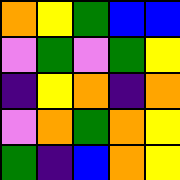[["orange", "yellow", "green", "blue", "blue"], ["violet", "green", "violet", "green", "yellow"], ["indigo", "yellow", "orange", "indigo", "orange"], ["violet", "orange", "green", "orange", "yellow"], ["green", "indigo", "blue", "orange", "yellow"]]